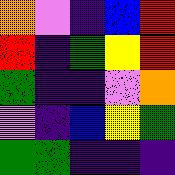[["orange", "violet", "indigo", "blue", "red"], ["red", "indigo", "green", "yellow", "red"], ["green", "indigo", "indigo", "violet", "orange"], ["violet", "indigo", "blue", "yellow", "green"], ["green", "green", "indigo", "indigo", "indigo"]]